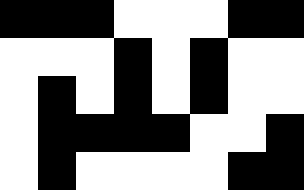[["black", "black", "black", "white", "white", "white", "black", "black"], ["white", "white", "white", "black", "white", "black", "white", "white"], ["white", "black", "white", "black", "white", "black", "white", "white"], ["white", "black", "black", "black", "black", "white", "white", "black"], ["white", "black", "white", "white", "white", "white", "black", "black"]]